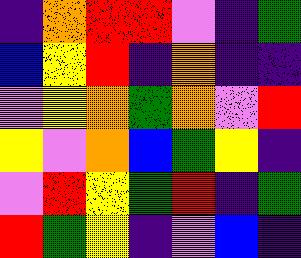[["indigo", "orange", "red", "red", "violet", "indigo", "green"], ["blue", "yellow", "red", "indigo", "orange", "indigo", "indigo"], ["violet", "yellow", "orange", "green", "orange", "violet", "red"], ["yellow", "violet", "orange", "blue", "green", "yellow", "indigo"], ["violet", "red", "yellow", "green", "red", "indigo", "green"], ["red", "green", "yellow", "indigo", "violet", "blue", "indigo"]]